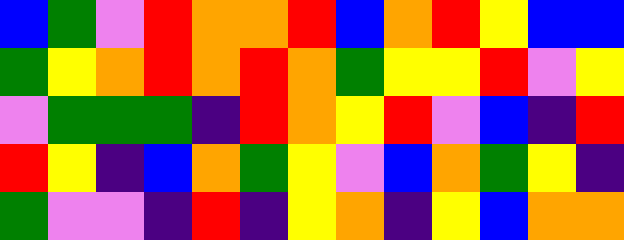[["blue", "green", "violet", "red", "orange", "orange", "red", "blue", "orange", "red", "yellow", "blue", "blue"], ["green", "yellow", "orange", "red", "orange", "red", "orange", "green", "yellow", "yellow", "red", "violet", "yellow"], ["violet", "green", "green", "green", "indigo", "red", "orange", "yellow", "red", "violet", "blue", "indigo", "red"], ["red", "yellow", "indigo", "blue", "orange", "green", "yellow", "violet", "blue", "orange", "green", "yellow", "indigo"], ["green", "violet", "violet", "indigo", "red", "indigo", "yellow", "orange", "indigo", "yellow", "blue", "orange", "orange"]]